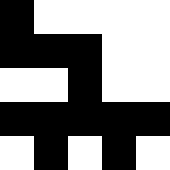[["black", "white", "white", "white", "white"], ["black", "black", "black", "white", "white"], ["white", "white", "black", "white", "white"], ["black", "black", "black", "black", "black"], ["white", "black", "white", "black", "white"]]